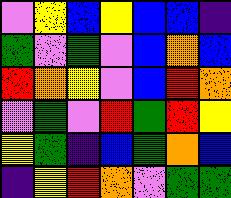[["violet", "yellow", "blue", "yellow", "blue", "blue", "indigo"], ["green", "violet", "green", "violet", "blue", "orange", "blue"], ["red", "orange", "yellow", "violet", "blue", "red", "orange"], ["violet", "green", "violet", "red", "green", "red", "yellow"], ["yellow", "green", "indigo", "blue", "green", "orange", "blue"], ["indigo", "yellow", "red", "orange", "violet", "green", "green"]]